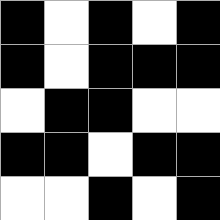[["black", "white", "black", "white", "black"], ["black", "white", "black", "black", "black"], ["white", "black", "black", "white", "white"], ["black", "black", "white", "black", "black"], ["white", "white", "black", "white", "black"]]